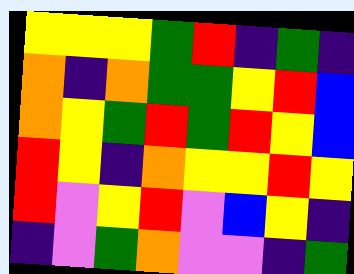[["yellow", "yellow", "yellow", "green", "red", "indigo", "green", "indigo"], ["orange", "indigo", "orange", "green", "green", "yellow", "red", "blue"], ["orange", "yellow", "green", "red", "green", "red", "yellow", "blue"], ["red", "yellow", "indigo", "orange", "yellow", "yellow", "red", "yellow"], ["red", "violet", "yellow", "red", "violet", "blue", "yellow", "indigo"], ["indigo", "violet", "green", "orange", "violet", "violet", "indigo", "green"]]